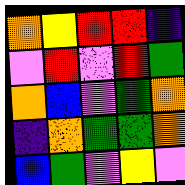[["orange", "yellow", "red", "red", "indigo"], ["violet", "red", "violet", "red", "green"], ["orange", "blue", "violet", "green", "orange"], ["indigo", "orange", "green", "green", "orange"], ["blue", "green", "violet", "yellow", "violet"]]